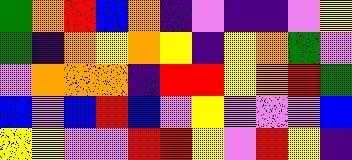[["green", "orange", "red", "blue", "orange", "indigo", "violet", "indigo", "indigo", "violet", "yellow"], ["green", "indigo", "orange", "yellow", "orange", "yellow", "indigo", "yellow", "orange", "green", "violet"], ["violet", "orange", "orange", "orange", "indigo", "red", "red", "yellow", "orange", "red", "green"], ["blue", "violet", "blue", "red", "blue", "violet", "yellow", "violet", "violet", "violet", "blue"], ["yellow", "yellow", "violet", "violet", "red", "red", "yellow", "violet", "red", "yellow", "indigo"]]